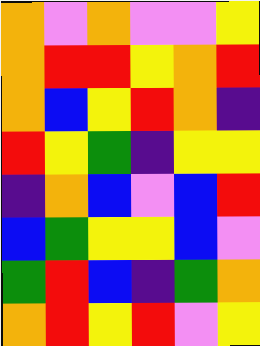[["orange", "violet", "orange", "violet", "violet", "yellow"], ["orange", "red", "red", "yellow", "orange", "red"], ["orange", "blue", "yellow", "red", "orange", "indigo"], ["red", "yellow", "green", "indigo", "yellow", "yellow"], ["indigo", "orange", "blue", "violet", "blue", "red"], ["blue", "green", "yellow", "yellow", "blue", "violet"], ["green", "red", "blue", "indigo", "green", "orange"], ["orange", "red", "yellow", "red", "violet", "yellow"]]